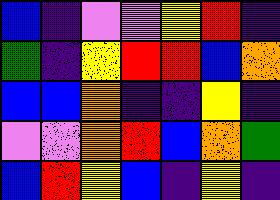[["blue", "indigo", "violet", "violet", "yellow", "red", "indigo"], ["green", "indigo", "yellow", "red", "red", "blue", "orange"], ["blue", "blue", "orange", "indigo", "indigo", "yellow", "indigo"], ["violet", "violet", "orange", "red", "blue", "orange", "green"], ["blue", "red", "yellow", "blue", "indigo", "yellow", "indigo"]]